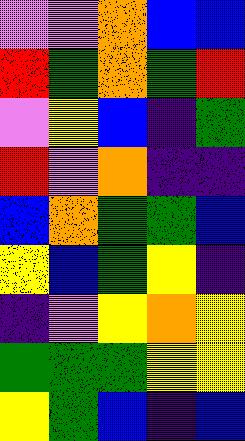[["violet", "violet", "orange", "blue", "blue"], ["red", "green", "orange", "green", "red"], ["violet", "yellow", "blue", "indigo", "green"], ["red", "violet", "orange", "indigo", "indigo"], ["blue", "orange", "green", "green", "blue"], ["yellow", "blue", "green", "yellow", "indigo"], ["indigo", "violet", "yellow", "orange", "yellow"], ["green", "green", "green", "yellow", "yellow"], ["yellow", "green", "blue", "indigo", "blue"]]